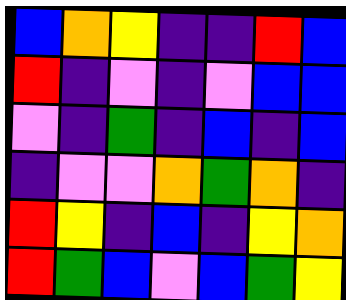[["blue", "orange", "yellow", "indigo", "indigo", "red", "blue"], ["red", "indigo", "violet", "indigo", "violet", "blue", "blue"], ["violet", "indigo", "green", "indigo", "blue", "indigo", "blue"], ["indigo", "violet", "violet", "orange", "green", "orange", "indigo"], ["red", "yellow", "indigo", "blue", "indigo", "yellow", "orange"], ["red", "green", "blue", "violet", "blue", "green", "yellow"]]